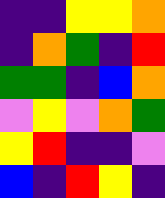[["indigo", "indigo", "yellow", "yellow", "orange"], ["indigo", "orange", "green", "indigo", "red"], ["green", "green", "indigo", "blue", "orange"], ["violet", "yellow", "violet", "orange", "green"], ["yellow", "red", "indigo", "indigo", "violet"], ["blue", "indigo", "red", "yellow", "indigo"]]